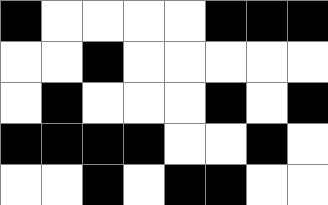[["black", "white", "white", "white", "white", "black", "black", "black"], ["white", "white", "black", "white", "white", "white", "white", "white"], ["white", "black", "white", "white", "white", "black", "white", "black"], ["black", "black", "black", "black", "white", "white", "black", "white"], ["white", "white", "black", "white", "black", "black", "white", "white"]]